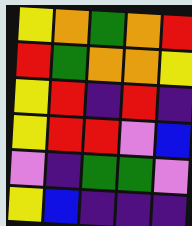[["yellow", "orange", "green", "orange", "red"], ["red", "green", "orange", "orange", "yellow"], ["yellow", "red", "indigo", "red", "indigo"], ["yellow", "red", "red", "violet", "blue"], ["violet", "indigo", "green", "green", "violet"], ["yellow", "blue", "indigo", "indigo", "indigo"]]